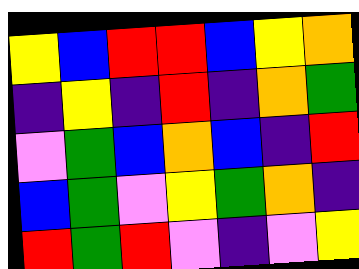[["yellow", "blue", "red", "red", "blue", "yellow", "orange"], ["indigo", "yellow", "indigo", "red", "indigo", "orange", "green"], ["violet", "green", "blue", "orange", "blue", "indigo", "red"], ["blue", "green", "violet", "yellow", "green", "orange", "indigo"], ["red", "green", "red", "violet", "indigo", "violet", "yellow"]]